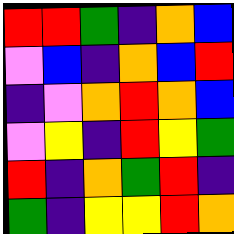[["red", "red", "green", "indigo", "orange", "blue"], ["violet", "blue", "indigo", "orange", "blue", "red"], ["indigo", "violet", "orange", "red", "orange", "blue"], ["violet", "yellow", "indigo", "red", "yellow", "green"], ["red", "indigo", "orange", "green", "red", "indigo"], ["green", "indigo", "yellow", "yellow", "red", "orange"]]